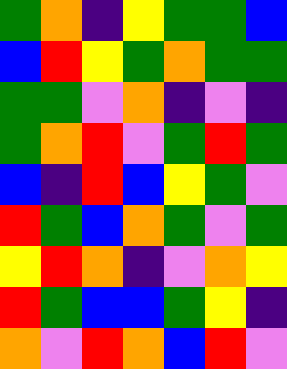[["green", "orange", "indigo", "yellow", "green", "green", "blue"], ["blue", "red", "yellow", "green", "orange", "green", "green"], ["green", "green", "violet", "orange", "indigo", "violet", "indigo"], ["green", "orange", "red", "violet", "green", "red", "green"], ["blue", "indigo", "red", "blue", "yellow", "green", "violet"], ["red", "green", "blue", "orange", "green", "violet", "green"], ["yellow", "red", "orange", "indigo", "violet", "orange", "yellow"], ["red", "green", "blue", "blue", "green", "yellow", "indigo"], ["orange", "violet", "red", "orange", "blue", "red", "violet"]]